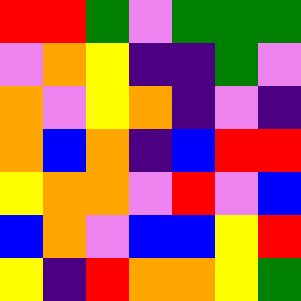[["red", "red", "green", "violet", "green", "green", "green"], ["violet", "orange", "yellow", "indigo", "indigo", "green", "violet"], ["orange", "violet", "yellow", "orange", "indigo", "violet", "indigo"], ["orange", "blue", "orange", "indigo", "blue", "red", "red"], ["yellow", "orange", "orange", "violet", "red", "violet", "blue"], ["blue", "orange", "violet", "blue", "blue", "yellow", "red"], ["yellow", "indigo", "red", "orange", "orange", "yellow", "green"]]